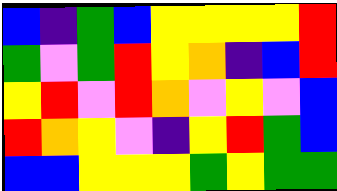[["blue", "indigo", "green", "blue", "yellow", "yellow", "yellow", "yellow", "red"], ["green", "violet", "green", "red", "yellow", "orange", "indigo", "blue", "red"], ["yellow", "red", "violet", "red", "orange", "violet", "yellow", "violet", "blue"], ["red", "orange", "yellow", "violet", "indigo", "yellow", "red", "green", "blue"], ["blue", "blue", "yellow", "yellow", "yellow", "green", "yellow", "green", "green"]]